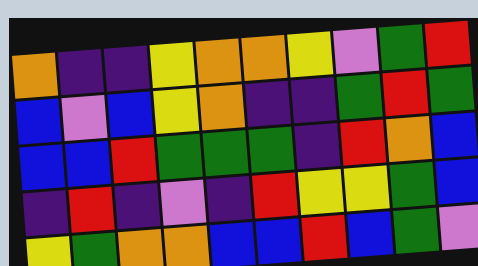[["orange", "indigo", "indigo", "yellow", "orange", "orange", "yellow", "violet", "green", "red"], ["blue", "violet", "blue", "yellow", "orange", "indigo", "indigo", "green", "red", "green"], ["blue", "blue", "red", "green", "green", "green", "indigo", "red", "orange", "blue"], ["indigo", "red", "indigo", "violet", "indigo", "red", "yellow", "yellow", "green", "blue"], ["yellow", "green", "orange", "orange", "blue", "blue", "red", "blue", "green", "violet"]]